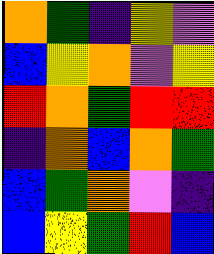[["orange", "green", "indigo", "yellow", "violet"], ["blue", "yellow", "orange", "violet", "yellow"], ["red", "orange", "green", "red", "red"], ["indigo", "orange", "blue", "orange", "green"], ["blue", "green", "orange", "violet", "indigo"], ["blue", "yellow", "green", "red", "blue"]]